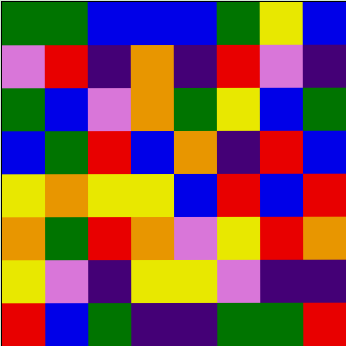[["green", "green", "blue", "blue", "blue", "green", "yellow", "blue"], ["violet", "red", "indigo", "orange", "indigo", "red", "violet", "indigo"], ["green", "blue", "violet", "orange", "green", "yellow", "blue", "green"], ["blue", "green", "red", "blue", "orange", "indigo", "red", "blue"], ["yellow", "orange", "yellow", "yellow", "blue", "red", "blue", "red"], ["orange", "green", "red", "orange", "violet", "yellow", "red", "orange"], ["yellow", "violet", "indigo", "yellow", "yellow", "violet", "indigo", "indigo"], ["red", "blue", "green", "indigo", "indigo", "green", "green", "red"]]